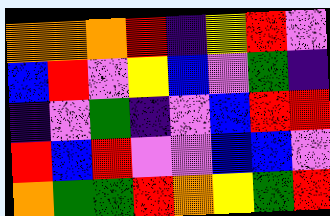[["orange", "orange", "orange", "red", "indigo", "yellow", "red", "violet"], ["blue", "red", "violet", "yellow", "blue", "violet", "green", "indigo"], ["indigo", "violet", "green", "indigo", "violet", "blue", "red", "red"], ["red", "blue", "red", "violet", "violet", "blue", "blue", "violet"], ["orange", "green", "green", "red", "orange", "yellow", "green", "red"]]